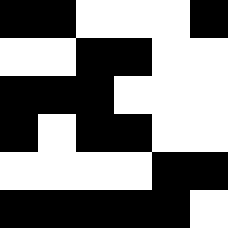[["black", "black", "white", "white", "white", "black"], ["white", "white", "black", "black", "white", "white"], ["black", "black", "black", "white", "white", "white"], ["black", "white", "black", "black", "white", "white"], ["white", "white", "white", "white", "black", "black"], ["black", "black", "black", "black", "black", "white"]]